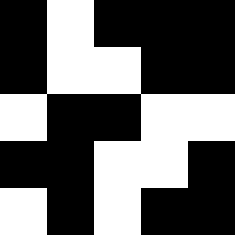[["black", "white", "black", "black", "black"], ["black", "white", "white", "black", "black"], ["white", "black", "black", "white", "white"], ["black", "black", "white", "white", "black"], ["white", "black", "white", "black", "black"]]